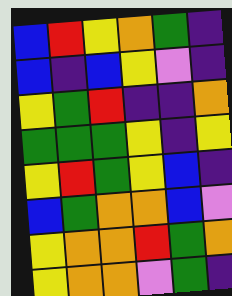[["blue", "red", "yellow", "orange", "green", "indigo"], ["blue", "indigo", "blue", "yellow", "violet", "indigo"], ["yellow", "green", "red", "indigo", "indigo", "orange"], ["green", "green", "green", "yellow", "indigo", "yellow"], ["yellow", "red", "green", "yellow", "blue", "indigo"], ["blue", "green", "orange", "orange", "blue", "violet"], ["yellow", "orange", "orange", "red", "green", "orange"], ["yellow", "orange", "orange", "violet", "green", "indigo"]]